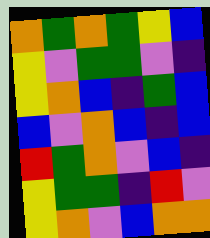[["orange", "green", "orange", "green", "yellow", "blue"], ["yellow", "violet", "green", "green", "violet", "indigo"], ["yellow", "orange", "blue", "indigo", "green", "blue"], ["blue", "violet", "orange", "blue", "indigo", "blue"], ["red", "green", "orange", "violet", "blue", "indigo"], ["yellow", "green", "green", "indigo", "red", "violet"], ["yellow", "orange", "violet", "blue", "orange", "orange"]]